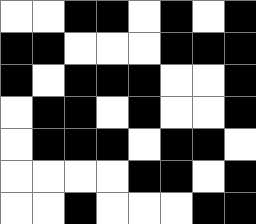[["white", "white", "black", "black", "white", "black", "white", "black"], ["black", "black", "white", "white", "white", "black", "black", "black"], ["black", "white", "black", "black", "black", "white", "white", "black"], ["white", "black", "black", "white", "black", "white", "white", "black"], ["white", "black", "black", "black", "white", "black", "black", "white"], ["white", "white", "white", "white", "black", "black", "white", "black"], ["white", "white", "black", "white", "white", "white", "black", "black"]]